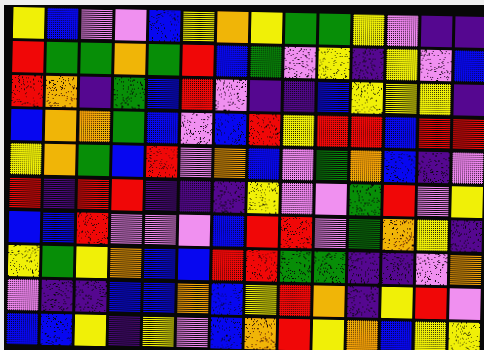[["yellow", "blue", "violet", "violet", "blue", "yellow", "orange", "yellow", "green", "green", "yellow", "violet", "indigo", "indigo"], ["red", "green", "green", "orange", "green", "red", "blue", "green", "violet", "yellow", "indigo", "yellow", "violet", "blue"], ["red", "orange", "indigo", "green", "blue", "red", "violet", "indigo", "indigo", "blue", "yellow", "yellow", "yellow", "indigo"], ["blue", "orange", "orange", "green", "blue", "violet", "blue", "red", "yellow", "red", "red", "blue", "red", "red"], ["yellow", "orange", "green", "blue", "red", "violet", "orange", "blue", "violet", "green", "orange", "blue", "indigo", "violet"], ["red", "indigo", "red", "red", "indigo", "indigo", "indigo", "yellow", "violet", "violet", "green", "red", "violet", "yellow"], ["blue", "blue", "red", "violet", "violet", "violet", "blue", "red", "red", "violet", "green", "orange", "yellow", "indigo"], ["yellow", "green", "yellow", "orange", "blue", "blue", "red", "red", "green", "green", "indigo", "indigo", "violet", "orange"], ["violet", "indigo", "indigo", "blue", "blue", "orange", "blue", "yellow", "red", "orange", "indigo", "yellow", "red", "violet"], ["blue", "blue", "yellow", "indigo", "yellow", "violet", "blue", "orange", "red", "yellow", "orange", "blue", "yellow", "yellow"]]